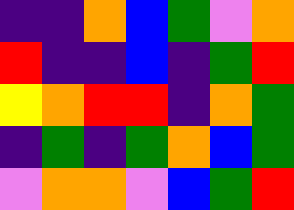[["indigo", "indigo", "orange", "blue", "green", "violet", "orange"], ["red", "indigo", "indigo", "blue", "indigo", "green", "red"], ["yellow", "orange", "red", "red", "indigo", "orange", "green"], ["indigo", "green", "indigo", "green", "orange", "blue", "green"], ["violet", "orange", "orange", "violet", "blue", "green", "red"]]